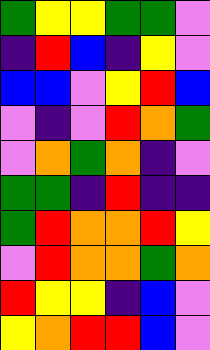[["green", "yellow", "yellow", "green", "green", "violet"], ["indigo", "red", "blue", "indigo", "yellow", "violet"], ["blue", "blue", "violet", "yellow", "red", "blue"], ["violet", "indigo", "violet", "red", "orange", "green"], ["violet", "orange", "green", "orange", "indigo", "violet"], ["green", "green", "indigo", "red", "indigo", "indigo"], ["green", "red", "orange", "orange", "red", "yellow"], ["violet", "red", "orange", "orange", "green", "orange"], ["red", "yellow", "yellow", "indigo", "blue", "violet"], ["yellow", "orange", "red", "red", "blue", "violet"]]